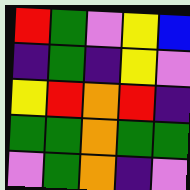[["red", "green", "violet", "yellow", "blue"], ["indigo", "green", "indigo", "yellow", "violet"], ["yellow", "red", "orange", "red", "indigo"], ["green", "green", "orange", "green", "green"], ["violet", "green", "orange", "indigo", "violet"]]